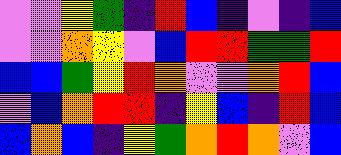[["violet", "violet", "yellow", "green", "indigo", "red", "blue", "indigo", "violet", "indigo", "blue"], ["violet", "violet", "orange", "yellow", "violet", "blue", "red", "red", "green", "green", "red"], ["blue", "blue", "green", "yellow", "red", "orange", "violet", "violet", "orange", "red", "blue"], ["violet", "blue", "orange", "red", "red", "indigo", "yellow", "blue", "indigo", "red", "blue"], ["blue", "orange", "blue", "indigo", "yellow", "green", "orange", "red", "orange", "violet", "blue"]]